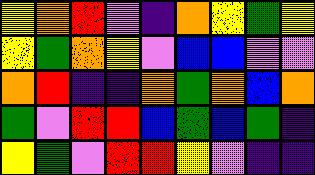[["yellow", "orange", "red", "violet", "indigo", "orange", "yellow", "green", "yellow"], ["yellow", "green", "orange", "yellow", "violet", "blue", "blue", "violet", "violet"], ["orange", "red", "indigo", "indigo", "orange", "green", "orange", "blue", "orange"], ["green", "violet", "red", "red", "blue", "green", "blue", "green", "indigo"], ["yellow", "green", "violet", "red", "red", "yellow", "violet", "indigo", "indigo"]]